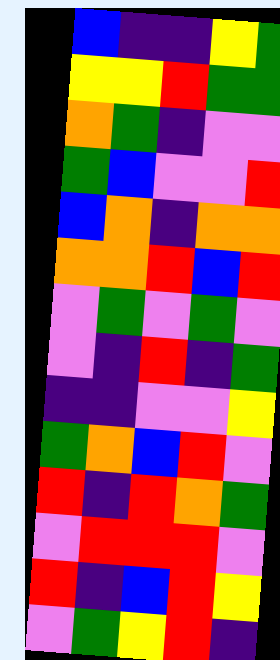[["blue", "indigo", "indigo", "yellow", "green"], ["yellow", "yellow", "red", "green", "green"], ["orange", "green", "indigo", "violet", "violet"], ["green", "blue", "violet", "violet", "red"], ["blue", "orange", "indigo", "orange", "orange"], ["orange", "orange", "red", "blue", "red"], ["violet", "green", "violet", "green", "violet"], ["violet", "indigo", "red", "indigo", "green"], ["indigo", "indigo", "violet", "violet", "yellow"], ["green", "orange", "blue", "red", "violet"], ["red", "indigo", "red", "orange", "green"], ["violet", "red", "red", "red", "violet"], ["red", "indigo", "blue", "red", "yellow"], ["violet", "green", "yellow", "red", "indigo"]]